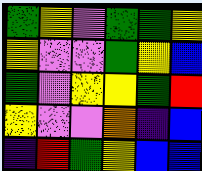[["green", "yellow", "violet", "green", "green", "yellow"], ["yellow", "violet", "violet", "green", "yellow", "blue"], ["green", "violet", "yellow", "yellow", "green", "red"], ["yellow", "violet", "violet", "orange", "indigo", "blue"], ["indigo", "red", "green", "yellow", "blue", "blue"]]